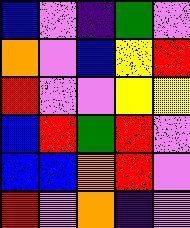[["blue", "violet", "indigo", "green", "violet"], ["orange", "violet", "blue", "yellow", "red"], ["red", "violet", "violet", "yellow", "yellow"], ["blue", "red", "green", "red", "violet"], ["blue", "blue", "orange", "red", "violet"], ["red", "violet", "orange", "indigo", "violet"]]